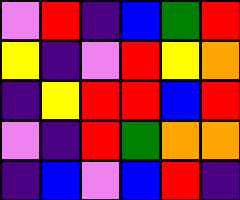[["violet", "red", "indigo", "blue", "green", "red"], ["yellow", "indigo", "violet", "red", "yellow", "orange"], ["indigo", "yellow", "red", "red", "blue", "red"], ["violet", "indigo", "red", "green", "orange", "orange"], ["indigo", "blue", "violet", "blue", "red", "indigo"]]